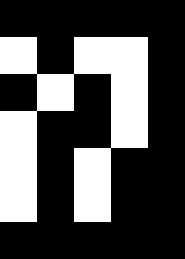[["black", "black", "black", "black", "black"], ["white", "black", "white", "white", "black"], ["black", "white", "black", "white", "black"], ["white", "black", "black", "white", "black"], ["white", "black", "white", "black", "black"], ["white", "black", "white", "black", "black"], ["black", "black", "black", "black", "black"]]